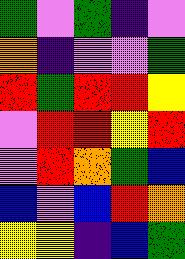[["green", "violet", "green", "indigo", "violet"], ["orange", "indigo", "violet", "violet", "green"], ["red", "green", "red", "red", "yellow"], ["violet", "red", "red", "yellow", "red"], ["violet", "red", "orange", "green", "blue"], ["blue", "violet", "blue", "red", "orange"], ["yellow", "yellow", "indigo", "blue", "green"]]